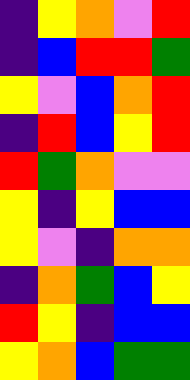[["indigo", "yellow", "orange", "violet", "red"], ["indigo", "blue", "red", "red", "green"], ["yellow", "violet", "blue", "orange", "red"], ["indigo", "red", "blue", "yellow", "red"], ["red", "green", "orange", "violet", "violet"], ["yellow", "indigo", "yellow", "blue", "blue"], ["yellow", "violet", "indigo", "orange", "orange"], ["indigo", "orange", "green", "blue", "yellow"], ["red", "yellow", "indigo", "blue", "blue"], ["yellow", "orange", "blue", "green", "green"]]